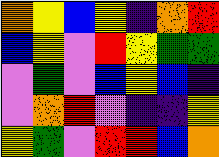[["orange", "yellow", "blue", "yellow", "indigo", "orange", "red"], ["blue", "yellow", "violet", "red", "yellow", "green", "green"], ["violet", "green", "violet", "blue", "yellow", "blue", "indigo"], ["violet", "orange", "red", "violet", "indigo", "indigo", "yellow"], ["yellow", "green", "violet", "red", "red", "blue", "orange"]]